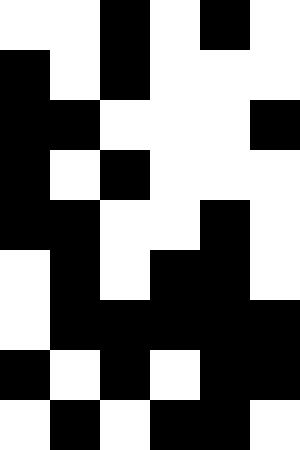[["white", "white", "black", "white", "black", "white"], ["black", "white", "black", "white", "white", "white"], ["black", "black", "white", "white", "white", "black"], ["black", "white", "black", "white", "white", "white"], ["black", "black", "white", "white", "black", "white"], ["white", "black", "white", "black", "black", "white"], ["white", "black", "black", "black", "black", "black"], ["black", "white", "black", "white", "black", "black"], ["white", "black", "white", "black", "black", "white"]]